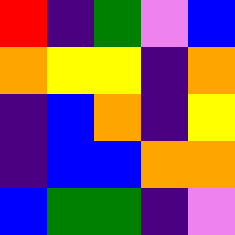[["red", "indigo", "green", "violet", "blue"], ["orange", "yellow", "yellow", "indigo", "orange"], ["indigo", "blue", "orange", "indigo", "yellow"], ["indigo", "blue", "blue", "orange", "orange"], ["blue", "green", "green", "indigo", "violet"]]